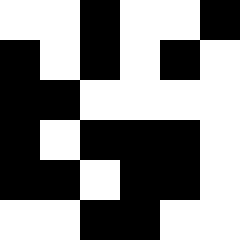[["white", "white", "black", "white", "white", "black"], ["black", "white", "black", "white", "black", "white"], ["black", "black", "white", "white", "white", "white"], ["black", "white", "black", "black", "black", "white"], ["black", "black", "white", "black", "black", "white"], ["white", "white", "black", "black", "white", "white"]]